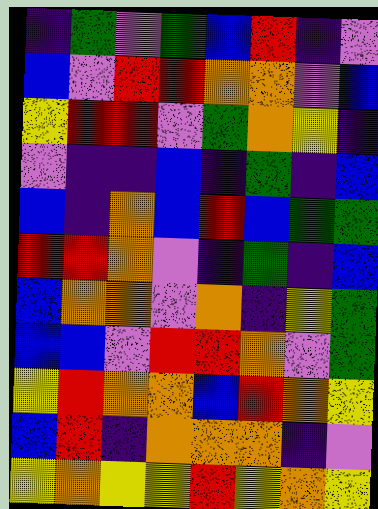[["indigo", "green", "violet", "green", "blue", "red", "indigo", "violet"], ["blue", "violet", "red", "red", "orange", "orange", "violet", "blue"], ["yellow", "red", "red", "violet", "green", "orange", "yellow", "indigo"], ["violet", "indigo", "indigo", "blue", "indigo", "green", "indigo", "blue"], ["blue", "indigo", "orange", "blue", "red", "blue", "green", "green"], ["red", "red", "orange", "violet", "indigo", "green", "indigo", "blue"], ["blue", "orange", "orange", "violet", "orange", "indigo", "yellow", "green"], ["blue", "blue", "violet", "red", "red", "orange", "violet", "green"], ["yellow", "red", "orange", "orange", "blue", "red", "orange", "yellow"], ["blue", "red", "indigo", "orange", "orange", "orange", "indigo", "violet"], ["yellow", "orange", "yellow", "yellow", "red", "yellow", "orange", "yellow"]]